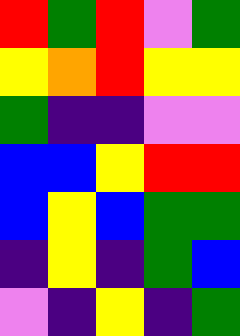[["red", "green", "red", "violet", "green"], ["yellow", "orange", "red", "yellow", "yellow"], ["green", "indigo", "indigo", "violet", "violet"], ["blue", "blue", "yellow", "red", "red"], ["blue", "yellow", "blue", "green", "green"], ["indigo", "yellow", "indigo", "green", "blue"], ["violet", "indigo", "yellow", "indigo", "green"]]